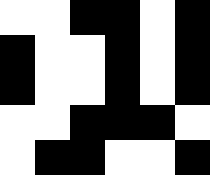[["white", "white", "black", "black", "white", "black"], ["black", "white", "white", "black", "white", "black"], ["black", "white", "white", "black", "white", "black"], ["white", "white", "black", "black", "black", "white"], ["white", "black", "black", "white", "white", "black"]]